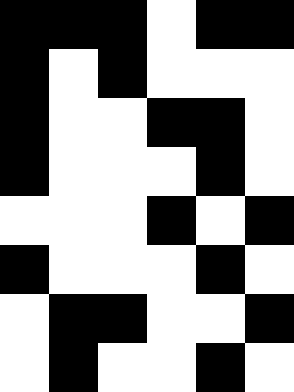[["black", "black", "black", "white", "black", "black"], ["black", "white", "black", "white", "white", "white"], ["black", "white", "white", "black", "black", "white"], ["black", "white", "white", "white", "black", "white"], ["white", "white", "white", "black", "white", "black"], ["black", "white", "white", "white", "black", "white"], ["white", "black", "black", "white", "white", "black"], ["white", "black", "white", "white", "black", "white"]]